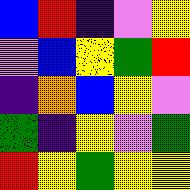[["blue", "red", "indigo", "violet", "yellow"], ["violet", "blue", "yellow", "green", "red"], ["indigo", "orange", "blue", "yellow", "violet"], ["green", "indigo", "yellow", "violet", "green"], ["red", "yellow", "green", "yellow", "yellow"]]